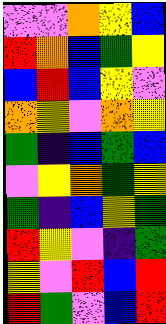[["violet", "violet", "orange", "yellow", "blue"], ["red", "orange", "blue", "green", "yellow"], ["blue", "red", "blue", "yellow", "violet"], ["orange", "yellow", "violet", "orange", "yellow"], ["green", "indigo", "blue", "green", "blue"], ["violet", "yellow", "orange", "green", "yellow"], ["green", "indigo", "blue", "yellow", "green"], ["red", "yellow", "violet", "indigo", "green"], ["yellow", "violet", "red", "blue", "red"], ["red", "green", "violet", "blue", "red"]]